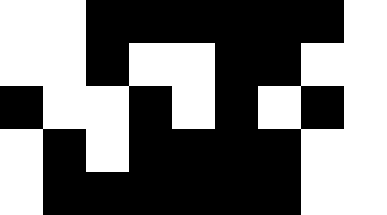[["white", "white", "black", "black", "black", "black", "black", "black", "white"], ["white", "white", "black", "white", "white", "black", "black", "white", "white"], ["black", "white", "white", "black", "white", "black", "white", "black", "white"], ["white", "black", "white", "black", "black", "black", "black", "white", "white"], ["white", "black", "black", "black", "black", "black", "black", "white", "white"]]